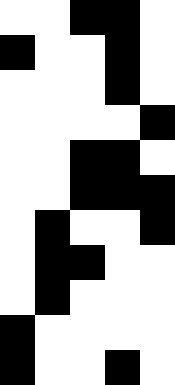[["white", "white", "black", "black", "white"], ["black", "white", "white", "black", "white"], ["white", "white", "white", "black", "white"], ["white", "white", "white", "white", "black"], ["white", "white", "black", "black", "white"], ["white", "white", "black", "black", "black"], ["white", "black", "white", "white", "black"], ["white", "black", "black", "white", "white"], ["white", "black", "white", "white", "white"], ["black", "white", "white", "white", "white"], ["black", "white", "white", "black", "white"]]